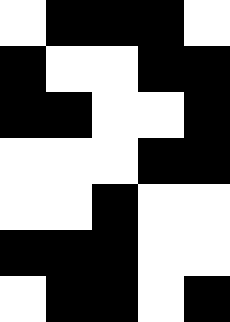[["white", "black", "black", "black", "white"], ["black", "white", "white", "black", "black"], ["black", "black", "white", "white", "black"], ["white", "white", "white", "black", "black"], ["white", "white", "black", "white", "white"], ["black", "black", "black", "white", "white"], ["white", "black", "black", "white", "black"]]